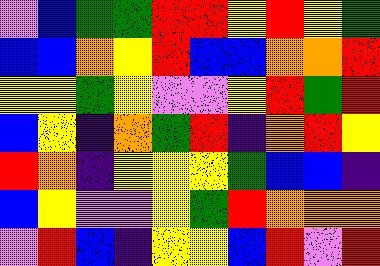[["violet", "blue", "green", "green", "red", "red", "yellow", "red", "yellow", "green"], ["blue", "blue", "orange", "yellow", "red", "blue", "blue", "orange", "orange", "red"], ["yellow", "yellow", "green", "yellow", "violet", "violet", "yellow", "red", "green", "red"], ["blue", "yellow", "indigo", "orange", "green", "red", "indigo", "orange", "red", "yellow"], ["red", "orange", "indigo", "yellow", "yellow", "yellow", "green", "blue", "blue", "indigo"], ["blue", "yellow", "violet", "violet", "yellow", "green", "red", "orange", "orange", "orange"], ["violet", "red", "blue", "indigo", "yellow", "yellow", "blue", "red", "violet", "red"]]